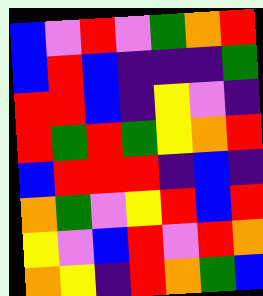[["blue", "violet", "red", "violet", "green", "orange", "red"], ["blue", "red", "blue", "indigo", "indigo", "indigo", "green"], ["red", "red", "blue", "indigo", "yellow", "violet", "indigo"], ["red", "green", "red", "green", "yellow", "orange", "red"], ["blue", "red", "red", "red", "indigo", "blue", "indigo"], ["orange", "green", "violet", "yellow", "red", "blue", "red"], ["yellow", "violet", "blue", "red", "violet", "red", "orange"], ["orange", "yellow", "indigo", "red", "orange", "green", "blue"]]